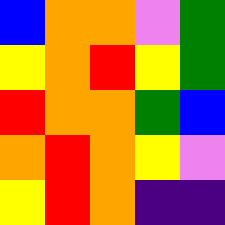[["blue", "orange", "orange", "violet", "green"], ["yellow", "orange", "red", "yellow", "green"], ["red", "orange", "orange", "green", "blue"], ["orange", "red", "orange", "yellow", "violet"], ["yellow", "red", "orange", "indigo", "indigo"]]